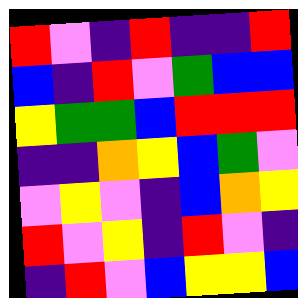[["red", "violet", "indigo", "red", "indigo", "indigo", "red"], ["blue", "indigo", "red", "violet", "green", "blue", "blue"], ["yellow", "green", "green", "blue", "red", "red", "red"], ["indigo", "indigo", "orange", "yellow", "blue", "green", "violet"], ["violet", "yellow", "violet", "indigo", "blue", "orange", "yellow"], ["red", "violet", "yellow", "indigo", "red", "violet", "indigo"], ["indigo", "red", "violet", "blue", "yellow", "yellow", "blue"]]